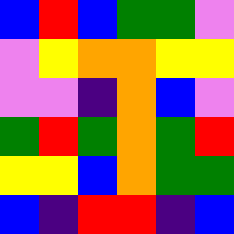[["blue", "red", "blue", "green", "green", "violet"], ["violet", "yellow", "orange", "orange", "yellow", "yellow"], ["violet", "violet", "indigo", "orange", "blue", "violet"], ["green", "red", "green", "orange", "green", "red"], ["yellow", "yellow", "blue", "orange", "green", "green"], ["blue", "indigo", "red", "red", "indigo", "blue"]]